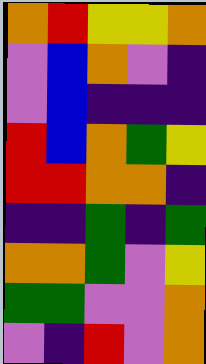[["orange", "red", "yellow", "yellow", "orange"], ["violet", "blue", "orange", "violet", "indigo"], ["violet", "blue", "indigo", "indigo", "indigo"], ["red", "blue", "orange", "green", "yellow"], ["red", "red", "orange", "orange", "indigo"], ["indigo", "indigo", "green", "indigo", "green"], ["orange", "orange", "green", "violet", "yellow"], ["green", "green", "violet", "violet", "orange"], ["violet", "indigo", "red", "violet", "orange"]]